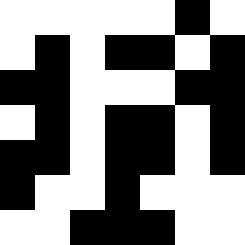[["white", "white", "white", "white", "white", "black", "white"], ["white", "black", "white", "black", "black", "white", "black"], ["black", "black", "white", "white", "white", "black", "black"], ["white", "black", "white", "black", "black", "white", "black"], ["black", "black", "white", "black", "black", "white", "black"], ["black", "white", "white", "black", "white", "white", "white"], ["white", "white", "black", "black", "black", "white", "white"]]